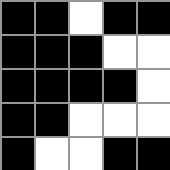[["black", "black", "white", "black", "black"], ["black", "black", "black", "white", "white"], ["black", "black", "black", "black", "white"], ["black", "black", "white", "white", "white"], ["black", "white", "white", "black", "black"]]